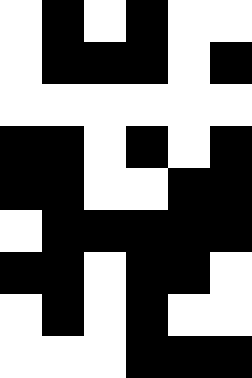[["white", "black", "white", "black", "white", "white"], ["white", "black", "black", "black", "white", "black"], ["white", "white", "white", "white", "white", "white"], ["black", "black", "white", "black", "white", "black"], ["black", "black", "white", "white", "black", "black"], ["white", "black", "black", "black", "black", "black"], ["black", "black", "white", "black", "black", "white"], ["white", "black", "white", "black", "white", "white"], ["white", "white", "white", "black", "black", "black"]]